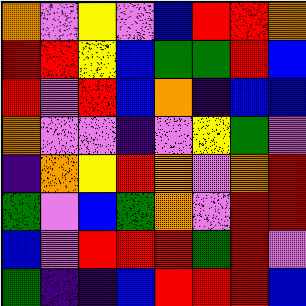[["orange", "violet", "yellow", "violet", "blue", "red", "red", "orange"], ["red", "red", "yellow", "blue", "green", "green", "red", "blue"], ["red", "violet", "red", "blue", "orange", "indigo", "blue", "blue"], ["orange", "violet", "violet", "indigo", "violet", "yellow", "green", "violet"], ["indigo", "orange", "yellow", "red", "orange", "violet", "orange", "red"], ["green", "violet", "blue", "green", "orange", "violet", "red", "red"], ["blue", "violet", "red", "red", "red", "green", "red", "violet"], ["green", "indigo", "indigo", "blue", "red", "red", "red", "blue"]]